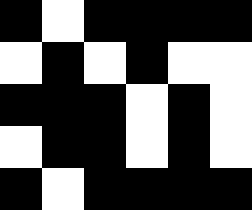[["black", "white", "black", "black", "black", "black"], ["white", "black", "white", "black", "white", "white"], ["black", "black", "black", "white", "black", "white"], ["white", "black", "black", "white", "black", "white"], ["black", "white", "black", "black", "black", "black"]]